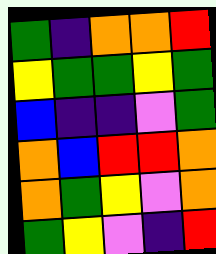[["green", "indigo", "orange", "orange", "red"], ["yellow", "green", "green", "yellow", "green"], ["blue", "indigo", "indigo", "violet", "green"], ["orange", "blue", "red", "red", "orange"], ["orange", "green", "yellow", "violet", "orange"], ["green", "yellow", "violet", "indigo", "red"]]